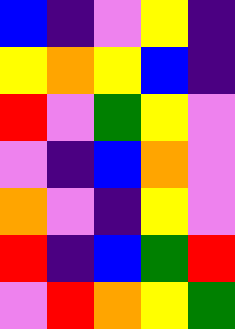[["blue", "indigo", "violet", "yellow", "indigo"], ["yellow", "orange", "yellow", "blue", "indigo"], ["red", "violet", "green", "yellow", "violet"], ["violet", "indigo", "blue", "orange", "violet"], ["orange", "violet", "indigo", "yellow", "violet"], ["red", "indigo", "blue", "green", "red"], ["violet", "red", "orange", "yellow", "green"]]